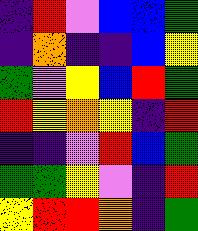[["indigo", "red", "violet", "blue", "blue", "green"], ["indigo", "orange", "indigo", "indigo", "blue", "yellow"], ["green", "violet", "yellow", "blue", "red", "green"], ["red", "yellow", "orange", "yellow", "indigo", "red"], ["indigo", "indigo", "violet", "red", "blue", "green"], ["green", "green", "yellow", "violet", "indigo", "red"], ["yellow", "red", "red", "orange", "indigo", "green"]]